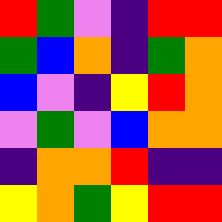[["red", "green", "violet", "indigo", "red", "red"], ["green", "blue", "orange", "indigo", "green", "orange"], ["blue", "violet", "indigo", "yellow", "red", "orange"], ["violet", "green", "violet", "blue", "orange", "orange"], ["indigo", "orange", "orange", "red", "indigo", "indigo"], ["yellow", "orange", "green", "yellow", "red", "red"]]